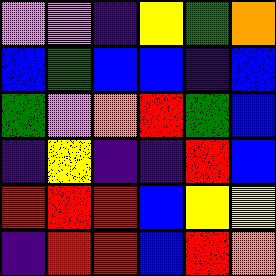[["violet", "violet", "indigo", "yellow", "green", "orange"], ["blue", "green", "blue", "blue", "indigo", "blue"], ["green", "violet", "orange", "red", "green", "blue"], ["indigo", "yellow", "indigo", "indigo", "red", "blue"], ["red", "red", "red", "blue", "yellow", "yellow"], ["indigo", "red", "red", "blue", "red", "orange"]]